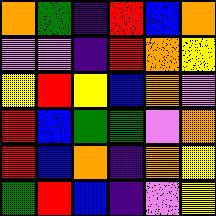[["orange", "green", "indigo", "red", "blue", "orange"], ["violet", "violet", "indigo", "red", "orange", "yellow"], ["yellow", "red", "yellow", "blue", "orange", "violet"], ["red", "blue", "green", "green", "violet", "orange"], ["red", "blue", "orange", "indigo", "orange", "yellow"], ["green", "red", "blue", "indigo", "violet", "yellow"]]